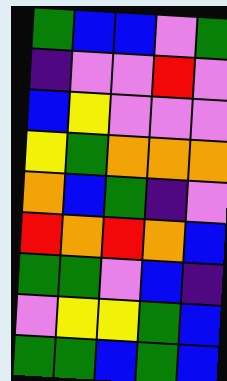[["green", "blue", "blue", "violet", "green"], ["indigo", "violet", "violet", "red", "violet"], ["blue", "yellow", "violet", "violet", "violet"], ["yellow", "green", "orange", "orange", "orange"], ["orange", "blue", "green", "indigo", "violet"], ["red", "orange", "red", "orange", "blue"], ["green", "green", "violet", "blue", "indigo"], ["violet", "yellow", "yellow", "green", "blue"], ["green", "green", "blue", "green", "blue"]]